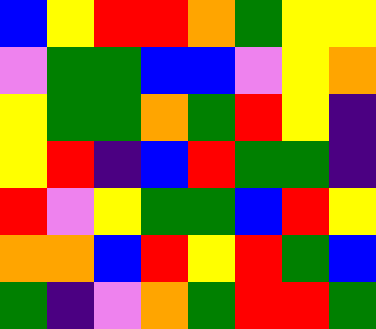[["blue", "yellow", "red", "red", "orange", "green", "yellow", "yellow"], ["violet", "green", "green", "blue", "blue", "violet", "yellow", "orange"], ["yellow", "green", "green", "orange", "green", "red", "yellow", "indigo"], ["yellow", "red", "indigo", "blue", "red", "green", "green", "indigo"], ["red", "violet", "yellow", "green", "green", "blue", "red", "yellow"], ["orange", "orange", "blue", "red", "yellow", "red", "green", "blue"], ["green", "indigo", "violet", "orange", "green", "red", "red", "green"]]